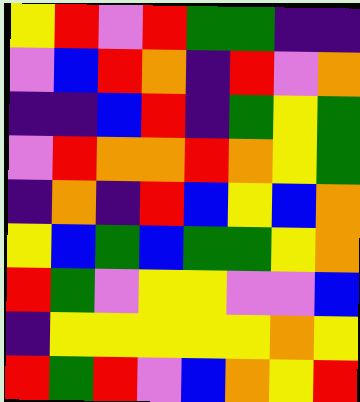[["yellow", "red", "violet", "red", "green", "green", "indigo", "indigo"], ["violet", "blue", "red", "orange", "indigo", "red", "violet", "orange"], ["indigo", "indigo", "blue", "red", "indigo", "green", "yellow", "green"], ["violet", "red", "orange", "orange", "red", "orange", "yellow", "green"], ["indigo", "orange", "indigo", "red", "blue", "yellow", "blue", "orange"], ["yellow", "blue", "green", "blue", "green", "green", "yellow", "orange"], ["red", "green", "violet", "yellow", "yellow", "violet", "violet", "blue"], ["indigo", "yellow", "yellow", "yellow", "yellow", "yellow", "orange", "yellow"], ["red", "green", "red", "violet", "blue", "orange", "yellow", "red"]]